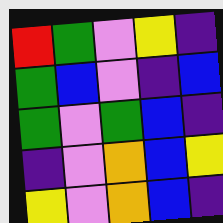[["red", "green", "violet", "yellow", "indigo"], ["green", "blue", "violet", "indigo", "blue"], ["green", "violet", "green", "blue", "indigo"], ["indigo", "violet", "orange", "blue", "yellow"], ["yellow", "violet", "orange", "blue", "indigo"]]